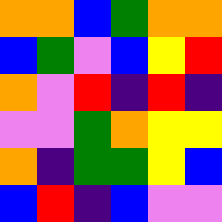[["orange", "orange", "blue", "green", "orange", "orange"], ["blue", "green", "violet", "blue", "yellow", "red"], ["orange", "violet", "red", "indigo", "red", "indigo"], ["violet", "violet", "green", "orange", "yellow", "yellow"], ["orange", "indigo", "green", "green", "yellow", "blue"], ["blue", "red", "indigo", "blue", "violet", "violet"]]